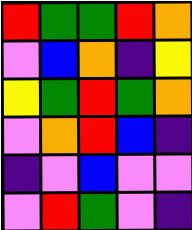[["red", "green", "green", "red", "orange"], ["violet", "blue", "orange", "indigo", "yellow"], ["yellow", "green", "red", "green", "orange"], ["violet", "orange", "red", "blue", "indigo"], ["indigo", "violet", "blue", "violet", "violet"], ["violet", "red", "green", "violet", "indigo"]]